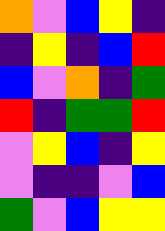[["orange", "violet", "blue", "yellow", "indigo"], ["indigo", "yellow", "indigo", "blue", "red"], ["blue", "violet", "orange", "indigo", "green"], ["red", "indigo", "green", "green", "red"], ["violet", "yellow", "blue", "indigo", "yellow"], ["violet", "indigo", "indigo", "violet", "blue"], ["green", "violet", "blue", "yellow", "yellow"]]